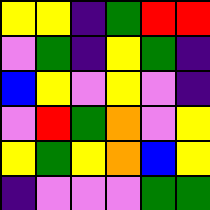[["yellow", "yellow", "indigo", "green", "red", "red"], ["violet", "green", "indigo", "yellow", "green", "indigo"], ["blue", "yellow", "violet", "yellow", "violet", "indigo"], ["violet", "red", "green", "orange", "violet", "yellow"], ["yellow", "green", "yellow", "orange", "blue", "yellow"], ["indigo", "violet", "violet", "violet", "green", "green"]]